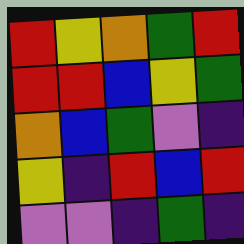[["red", "yellow", "orange", "green", "red"], ["red", "red", "blue", "yellow", "green"], ["orange", "blue", "green", "violet", "indigo"], ["yellow", "indigo", "red", "blue", "red"], ["violet", "violet", "indigo", "green", "indigo"]]